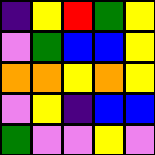[["indigo", "yellow", "red", "green", "yellow"], ["violet", "green", "blue", "blue", "yellow"], ["orange", "orange", "yellow", "orange", "yellow"], ["violet", "yellow", "indigo", "blue", "blue"], ["green", "violet", "violet", "yellow", "violet"]]